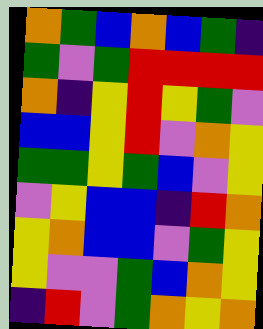[["orange", "green", "blue", "orange", "blue", "green", "indigo"], ["green", "violet", "green", "red", "red", "red", "red"], ["orange", "indigo", "yellow", "red", "yellow", "green", "violet"], ["blue", "blue", "yellow", "red", "violet", "orange", "yellow"], ["green", "green", "yellow", "green", "blue", "violet", "yellow"], ["violet", "yellow", "blue", "blue", "indigo", "red", "orange"], ["yellow", "orange", "blue", "blue", "violet", "green", "yellow"], ["yellow", "violet", "violet", "green", "blue", "orange", "yellow"], ["indigo", "red", "violet", "green", "orange", "yellow", "orange"]]